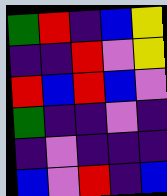[["green", "red", "indigo", "blue", "yellow"], ["indigo", "indigo", "red", "violet", "yellow"], ["red", "blue", "red", "blue", "violet"], ["green", "indigo", "indigo", "violet", "indigo"], ["indigo", "violet", "indigo", "indigo", "indigo"], ["blue", "violet", "red", "indigo", "blue"]]